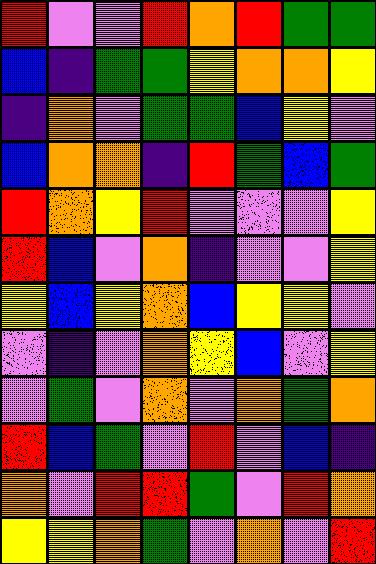[["red", "violet", "violet", "red", "orange", "red", "green", "green"], ["blue", "indigo", "green", "green", "yellow", "orange", "orange", "yellow"], ["indigo", "orange", "violet", "green", "green", "blue", "yellow", "violet"], ["blue", "orange", "orange", "indigo", "red", "green", "blue", "green"], ["red", "orange", "yellow", "red", "violet", "violet", "violet", "yellow"], ["red", "blue", "violet", "orange", "indigo", "violet", "violet", "yellow"], ["yellow", "blue", "yellow", "orange", "blue", "yellow", "yellow", "violet"], ["violet", "indigo", "violet", "orange", "yellow", "blue", "violet", "yellow"], ["violet", "green", "violet", "orange", "violet", "orange", "green", "orange"], ["red", "blue", "green", "violet", "red", "violet", "blue", "indigo"], ["orange", "violet", "red", "red", "green", "violet", "red", "orange"], ["yellow", "yellow", "orange", "green", "violet", "orange", "violet", "red"]]